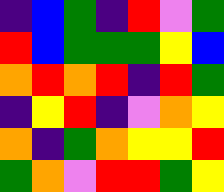[["indigo", "blue", "green", "indigo", "red", "violet", "green"], ["red", "blue", "green", "green", "green", "yellow", "blue"], ["orange", "red", "orange", "red", "indigo", "red", "green"], ["indigo", "yellow", "red", "indigo", "violet", "orange", "yellow"], ["orange", "indigo", "green", "orange", "yellow", "yellow", "red"], ["green", "orange", "violet", "red", "red", "green", "yellow"]]